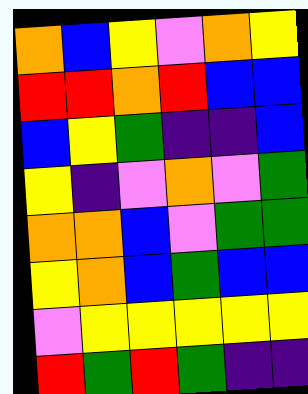[["orange", "blue", "yellow", "violet", "orange", "yellow"], ["red", "red", "orange", "red", "blue", "blue"], ["blue", "yellow", "green", "indigo", "indigo", "blue"], ["yellow", "indigo", "violet", "orange", "violet", "green"], ["orange", "orange", "blue", "violet", "green", "green"], ["yellow", "orange", "blue", "green", "blue", "blue"], ["violet", "yellow", "yellow", "yellow", "yellow", "yellow"], ["red", "green", "red", "green", "indigo", "indigo"]]